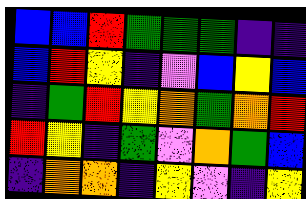[["blue", "blue", "red", "green", "green", "green", "indigo", "indigo"], ["blue", "red", "yellow", "indigo", "violet", "blue", "yellow", "blue"], ["indigo", "green", "red", "yellow", "orange", "green", "orange", "red"], ["red", "yellow", "indigo", "green", "violet", "orange", "green", "blue"], ["indigo", "orange", "orange", "indigo", "yellow", "violet", "indigo", "yellow"]]